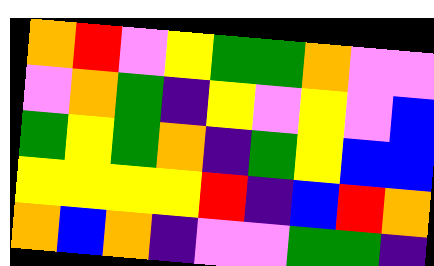[["orange", "red", "violet", "yellow", "green", "green", "orange", "violet", "violet"], ["violet", "orange", "green", "indigo", "yellow", "violet", "yellow", "violet", "blue"], ["green", "yellow", "green", "orange", "indigo", "green", "yellow", "blue", "blue"], ["yellow", "yellow", "yellow", "yellow", "red", "indigo", "blue", "red", "orange"], ["orange", "blue", "orange", "indigo", "violet", "violet", "green", "green", "indigo"]]